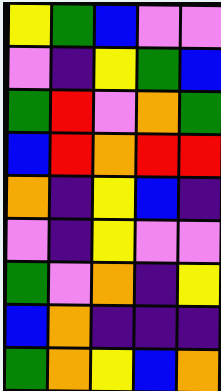[["yellow", "green", "blue", "violet", "violet"], ["violet", "indigo", "yellow", "green", "blue"], ["green", "red", "violet", "orange", "green"], ["blue", "red", "orange", "red", "red"], ["orange", "indigo", "yellow", "blue", "indigo"], ["violet", "indigo", "yellow", "violet", "violet"], ["green", "violet", "orange", "indigo", "yellow"], ["blue", "orange", "indigo", "indigo", "indigo"], ["green", "orange", "yellow", "blue", "orange"]]